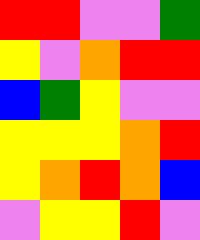[["red", "red", "violet", "violet", "green"], ["yellow", "violet", "orange", "red", "red"], ["blue", "green", "yellow", "violet", "violet"], ["yellow", "yellow", "yellow", "orange", "red"], ["yellow", "orange", "red", "orange", "blue"], ["violet", "yellow", "yellow", "red", "violet"]]